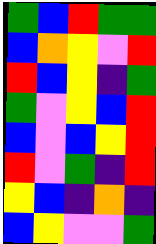[["green", "blue", "red", "green", "green"], ["blue", "orange", "yellow", "violet", "red"], ["red", "blue", "yellow", "indigo", "green"], ["green", "violet", "yellow", "blue", "red"], ["blue", "violet", "blue", "yellow", "red"], ["red", "violet", "green", "indigo", "red"], ["yellow", "blue", "indigo", "orange", "indigo"], ["blue", "yellow", "violet", "violet", "green"]]